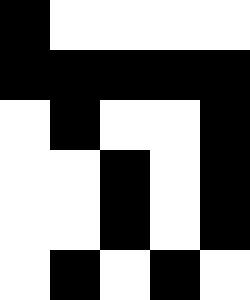[["black", "white", "white", "white", "white"], ["black", "black", "black", "black", "black"], ["white", "black", "white", "white", "black"], ["white", "white", "black", "white", "black"], ["white", "white", "black", "white", "black"], ["white", "black", "white", "black", "white"]]